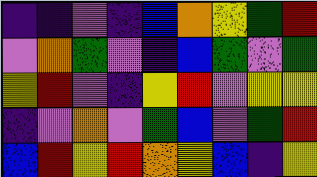[["indigo", "indigo", "violet", "indigo", "blue", "orange", "yellow", "green", "red"], ["violet", "orange", "green", "violet", "indigo", "blue", "green", "violet", "green"], ["yellow", "red", "violet", "indigo", "yellow", "red", "violet", "yellow", "yellow"], ["indigo", "violet", "orange", "violet", "green", "blue", "violet", "green", "red"], ["blue", "red", "yellow", "red", "orange", "yellow", "blue", "indigo", "yellow"]]